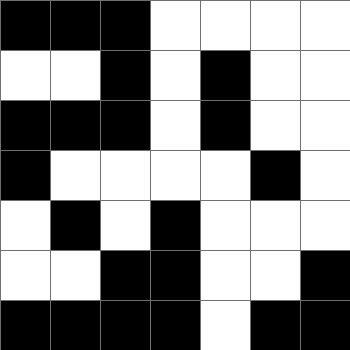[["black", "black", "black", "white", "white", "white", "white"], ["white", "white", "black", "white", "black", "white", "white"], ["black", "black", "black", "white", "black", "white", "white"], ["black", "white", "white", "white", "white", "black", "white"], ["white", "black", "white", "black", "white", "white", "white"], ["white", "white", "black", "black", "white", "white", "black"], ["black", "black", "black", "black", "white", "black", "black"]]